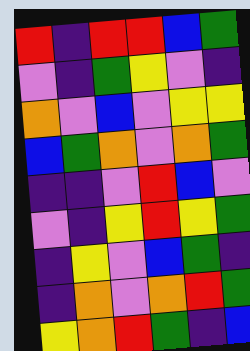[["red", "indigo", "red", "red", "blue", "green"], ["violet", "indigo", "green", "yellow", "violet", "indigo"], ["orange", "violet", "blue", "violet", "yellow", "yellow"], ["blue", "green", "orange", "violet", "orange", "green"], ["indigo", "indigo", "violet", "red", "blue", "violet"], ["violet", "indigo", "yellow", "red", "yellow", "green"], ["indigo", "yellow", "violet", "blue", "green", "indigo"], ["indigo", "orange", "violet", "orange", "red", "green"], ["yellow", "orange", "red", "green", "indigo", "blue"]]